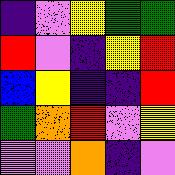[["indigo", "violet", "yellow", "green", "green"], ["red", "violet", "indigo", "yellow", "red"], ["blue", "yellow", "indigo", "indigo", "red"], ["green", "orange", "red", "violet", "yellow"], ["violet", "violet", "orange", "indigo", "violet"]]